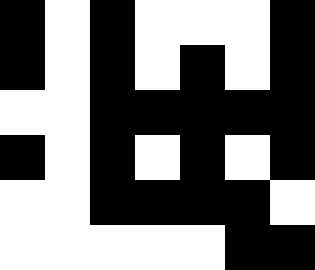[["black", "white", "black", "white", "white", "white", "black"], ["black", "white", "black", "white", "black", "white", "black"], ["white", "white", "black", "black", "black", "black", "black"], ["black", "white", "black", "white", "black", "white", "black"], ["white", "white", "black", "black", "black", "black", "white"], ["white", "white", "white", "white", "white", "black", "black"]]